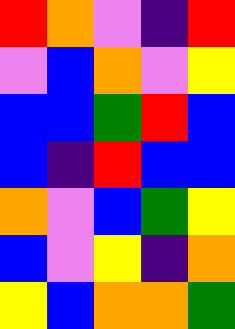[["red", "orange", "violet", "indigo", "red"], ["violet", "blue", "orange", "violet", "yellow"], ["blue", "blue", "green", "red", "blue"], ["blue", "indigo", "red", "blue", "blue"], ["orange", "violet", "blue", "green", "yellow"], ["blue", "violet", "yellow", "indigo", "orange"], ["yellow", "blue", "orange", "orange", "green"]]